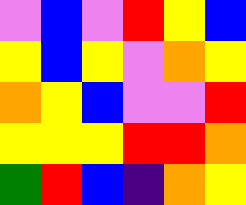[["violet", "blue", "violet", "red", "yellow", "blue"], ["yellow", "blue", "yellow", "violet", "orange", "yellow"], ["orange", "yellow", "blue", "violet", "violet", "red"], ["yellow", "yellow", "yellow", "red", "red", "orange"], ["green", "red", "blue", "indigo", "orange", "yellow"]]